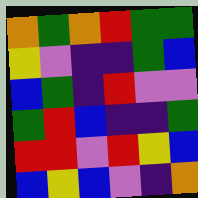[["orange", "green", "orange", "red", "green", "green"], ["yellow", "violet", "indigo", "indigo", "green", "blue"], ["blue", "green", "indigo", "red", "violet", "violet"], ["green", "red", "blue", "indigo", "indigo", "green"], ["red", "red", "violet", "red", "yellow", "blue"], ["blue", "yellow", "blue", "violet", "indigo", "orange"]]